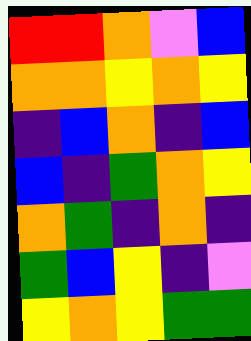[["red", "red", "orange", "violet", "blue"], ["orange", "orange", "yellow", "orange", "yellow"], ["indigo", "blue", "orange", "indigo", "blue"], ["blue", "indigo", "green", "orange", "yellow"], ["orange", "green", "indigo", "orange", "indigo"], ["green", "blue", "yellow", "indigo", "violet"], ["yellow", "orange", "yellow", "green", "green"]]